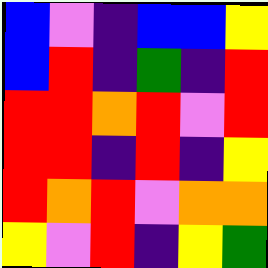[["blue", "violet", "indigo", "blue", "blue", "yellow"], ["blue", "red", "indigo", "green", "indigo", "red"], ["red", "red", "orange", "red", "violet", "red"], ["red", "red", "indigo", "red", "indigo", "yellow"], ["red", "orange", "red", "violet", "orange", "orange"], ["yellow", "violet", "red", "indigo", "yellow", "green"]]